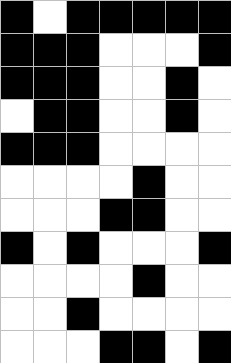[["black", "white", "black", "black", "black", "black", "black"], ["black", "black", "black", "white", "white", "white", "black"], ["black", "black", "black", "white", "white", "black", "white"], ["white", "black", "black", "white", "white", "black", "white"], ["black", "black", "black", "white", "white", "white", "white"], ["white", "white", "white", "white", "black", "white", "white"], ["white", "white", "white", "black", "black", "white", "white"], ["black", "white", "black", "white", "white", "white", "black"], ["white", "white", "white", "white", "black", "white", "white"], ["white", "white", "black", "white", "white", "white", "white"], ["white", "white", "white", "black", "black", "white", "black"]]